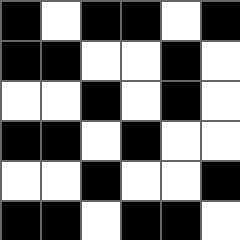[["black", "white", "black", "black", "white", "black"], ["black", "black", "white", "white", "black", "white"], ["white", "white", "black", "white", "black", "white"], ["black", "black", "white", "black", "white", "white"], ["white", "white", "black", "white", "white", "black"], ["black", "black", "white", "black", "black", "white"]]